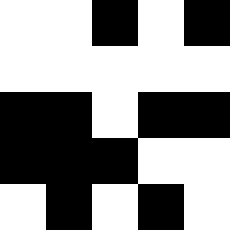[["white", "white", "black", "white", "black"], ["white", "white", "white", "white", "white"], ["black", "black", "white", "black", "black"], ["black", "black", "black", "white", "white"], ["white", "black", "white", "black", "white"]]